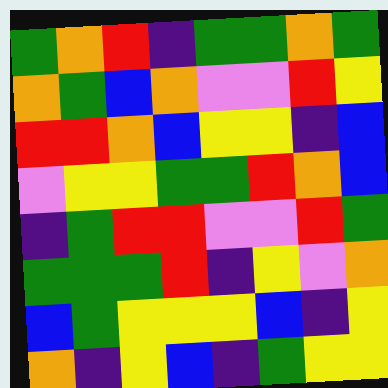[["green", "orange", "red", "indigo", "green", "green", "orange", "green"], ["orange", "green", "blue", "orange", "violet", "violet", "red", "yellow"], ["red", "red", "orange", "blue", "yellow", "yellow", "indigo", "blue"], ["violet", "yellow", "yellow", "green", "green", "red", "orange", "blue"], ["indigo", "green", "red", "red", "violet", "violet", "red", "green"], ["green", "green", "green", "red", "indigo", "yellow", "violet", "orange"], ["blue", "green", "yellow", "yellow", "yellow", "blue", "indigo", "yellow"], ["orange", "indigo", "yellow", "blue", "indigo", "green", "yellow", "yellow"]]